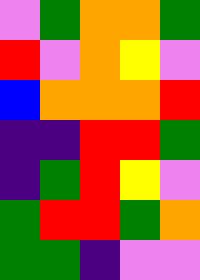[["violet", "green", "orange", "orange", "green"], ["red", "violet", "orange", "yellow", "violet"], ["blue", "orange", "orange", "orange", "red"], ["indigo", "indigo", "red", "red", "green"], ["indigo", "green", "red", "yellow", "violet"], ["green", "red", "red", "green", "orange"], ["green", "green", "indigo", "violet", "violet"]]